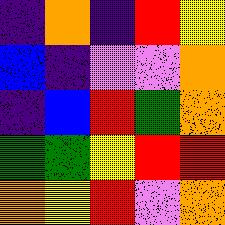[["indigo", "orange", "indigo", "red", "yellow"], ["blue", "indigo", "violet", "violet", "orange"], ["indigo", "blue", "red", "green", "orange"], ["green", "green", "yellow", "red", "red"], ["orange", "yellow", "red", "violet", "orange"]]